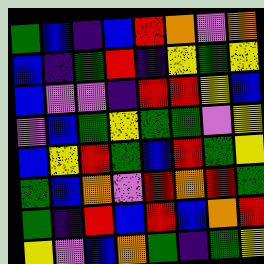[["green", "blue", "indigo", "blue", "red", "orange", "violet", "orange"], ["blue", "indigo", "green", "red", "indigo", "yellow", "green", "yellow"], ["blue", "violet", "violet", "indigo", "red", "red", "yellow", "blue"], ["violet", "blue", "green", "yellow", "green", "green", "violet", "yellow"], ["blue", "yellow", "red", "green", "blue", "red", "green", "yellow"], ["green", "blue", "orange", "violet", "red", "orange", "red", "green"], ["green", "indigo", "red", "blue", "red", "blue", "orange", "red"], ["yellow", "violet", "blue", "orange", "green", "indigo", "green", "yellow"]]